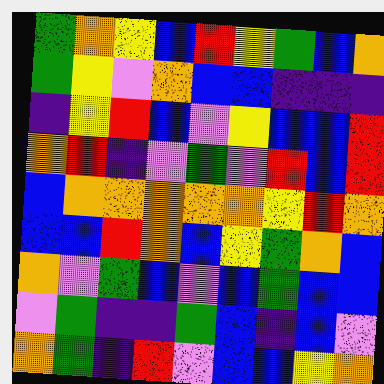[["green", "orange", "yellow", "blue", "red", "yellow", "green", "blue", "orange"], ["green", "yellow", "violet", "orange", "blue", "blue", "indigo", "indigo", "indigo"], ["indigo", "yellow", "red", "blue", "violet", "yellow", "blue", "blue", "red"], ["orange", "red", "indigo", "violet", "green", "violet", "red", "blue", "red"], ["blue", "orange", "orange", "orange", "orange", "orange", "yellow", "red", "orange"], ["blue", "blue", "red", "orange", "blue", "yellow", "green", "orange", "blue"], ["orange", "violet", "green", "blue", "violet", "blue", "green", "blue", "blue"], ["violet", "green", "indigo", "indigo", "green", "blue", "indigo", "blue", "violet"], ["orange", "green", "indigo", "red", "violet", "blue", "blue", "yellow", "orange"]]